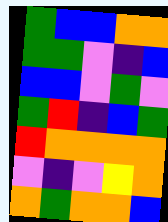[["green", "blue", "blue", "orange", "orange"], ["green", "green", "violet", "indigo", "blue"], ["blue", "blue", "violet", "green", "violet"], ["green", "red", "indigo", "blue", "green"], ["red", "orange", "orange", "orange", "orange"], ["violet", "indigo", "violet", "yellow", "orange"], ["orange", "green", "orange", "orange", "blue"]]